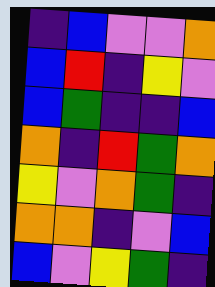[["indigo", "blue", "violet", "violet", "orange"], ["blue", "red", "indigo", "yellow", "violet"], ["blue", "green", "indigo", "indigo", "blue"], ["orange", "indigo", "red", "green", "orange"], ["yellow", "violet", "orange", "green", "indigo"], ["orange", "orange", "indigo", "violet", "blue"], ["blue", "violet", "yellow", "green", "indigo"]]